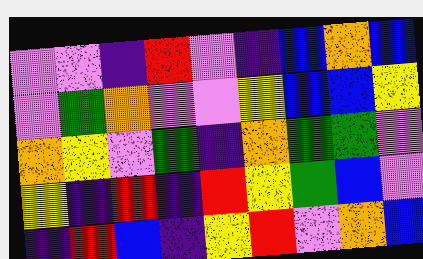[["violet", "violet", "indigo", "red", "violet", "indigo", "blue", "orange", "blue"], ["violet", "green", "orange", "violet", "violet", "yellow", "blue", "blue", "yellow"], ["orange", "yellow", "violet", "green", "indigo", "orange", "green", "green", "violet"], ["yellow", "indigo", "red", "indigo", "red", "yellow", "green", "blue", "violet"], ["indigo", "red", "blue", "indigo", "yellow", "red", "violet", "orange", "blue"]]